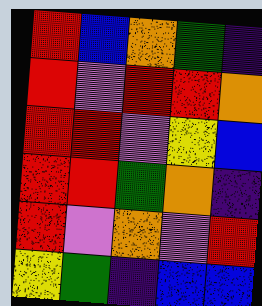[["red", "blue", "orange", "green", "indigo"], ["red", "violet", "red", "red", "orange"], ["red", "red", "violet", "yellow", "blue"], ["red", "red", "green", "orange", "indigo"], ["red", "violet", "orange", "violet", "red"], ["yellow", "green", "indigo", "blue", "blue"]]